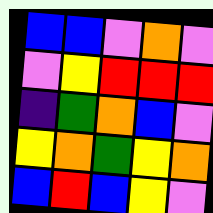[["blue", "blue", "violet", "orange", "violet"], ["violet", "yellow", "red", "red", "red"], ["indigo", "green", "orange", "blue", "violet"], ["yellow", "orange", "green", "yellow", "orange"], ["blue", "red", "blue", "yellow", "violet"]]